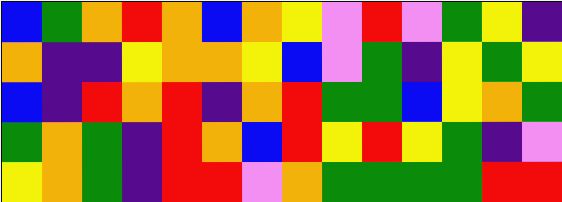[["blue", "green", "orange", "red", "orange", "blue", "orange", "yellow", "violet", "red", "violet", "green", "yellow", "indigo"], ["orange", "indigo", "indigo", "yellow", "orange", "orange", "yellow", "blue", "violet", "green", "indigo", "yellow", "green", "yellow"], ["blue", "indigo", "red", "orange", "red", "indigo", "orange", "red", "green", "green", "blue", "yellow", "orange", "green"], ["green", "orange", "green", "indigo", "red", "orange", "blue", "red", "yellow", "red", "yellow", "green", "indigo", "violet"], ["yellow", "orange", "green", "indigo", "red", "red", "violet", "orange", "green", "green", "green", "green", "red", "red"]]